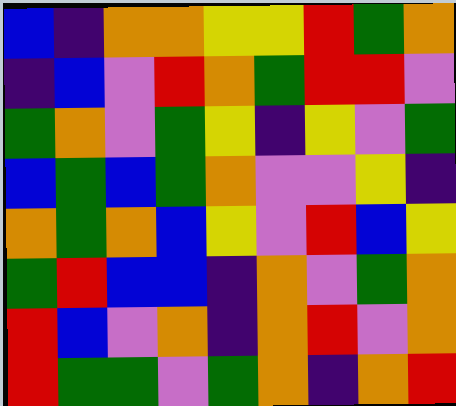[["blue", "indigo", "orange", "orange", "yellow", "yellow", "red", "green", "orange"], ["indigo", "blue", "violet", "red", "orange", "green", "red", "red", "violet"], ["green", "orange", "violet", "green", "yellow", "indigo", "yellow", "violet", "green"], ["blue", "green", "blue", "green", "orange", "violet", "violet", "yellow", "indigo"], ["orange", "green", "orange", "blue", "yellow", "violet", "red", "blue", "yellow"], ["green", "red", "blue", "blue", "indigo", "orange", "violet", "green", "orange"], ["red", "blue", "violet", "orange", "indigo", "orange", "red", "violet", "orange"], ["red", "green", "green", "violet", "green", "orange", "indigo", "orange", "red"]]